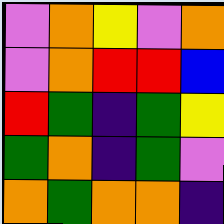[["violet", "orange", "yellow", "violet", "orange"], ["violet", "orange", "red", "red", "blue"], ["red", "green", "indigo", "green", "yellow"], ["green", "orange", "indigo", "green", "violet"], ["orange", "green", "orange", "orange", "indigo"]]